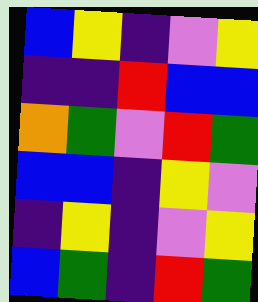[["blue", "yellow", "indigo", "violet", "yellow"], ["indigo", "indigo", "red", "blue", "blue"], ["orange", "green", "violet", "red", "green"], ["blue", "blue", "indigo", "yellow", "violet"], ["indigo", "yellow", "indigo", "violet", "yellow"], ["blue", "green", "indigo", "red", "green"]]